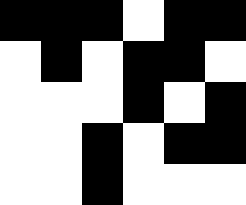[["black", "black", "black", "white", "black", "black"], ["white", "black", "white", "black", "black", "white"], ["white", "white", "white", "black", "white", "black"], ["white", "white", "black", "white", "black", "black"], ["white", "white", "black", "white", "white", "white"]]